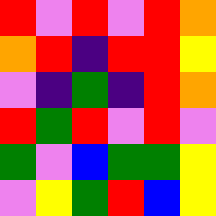[["red", "violet", "red", "violet", "red", "orange"], ["orange", "red", "indigo", "red", "red", "yellow"], ["violet", "indigo", "green", "indigo", "red", "orange"], ["red", "green", "red", "violet", "red", "violet"], ["green", "violet", "blue", "green", "green", "yellow"], ["violet", "yellow", "green", "red", "blue", "yellow"]]